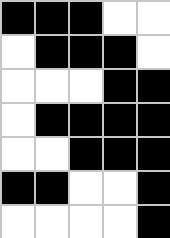[["black", "black", "black", "white", "white"], ["white", "black", "black", "black", "white"], ["white", "white", "white", "black", "black"], ["white", "black", "black", "black", "black"], ["white", "white", "black", "black", "black"], ["black", "black", "white", "white", "black"], ["white", "white", "white", "white", "black"]]